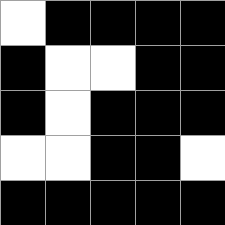[["white", "black", "black", "black", "black"], ["black", "white", "white", "black", "black"], ["black", "white", "black", "black", "black"], ["white", "white", "black", "black", "white"], ["black", "black", "black", "black", "black"]]